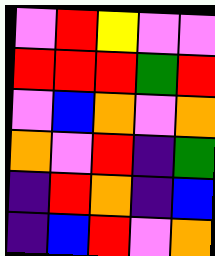[["violet", "red", "yellow", "violet", "violet"], ["red", "red", "red", "green", "red"], ["violet", "blue", "orange", "violet", "orange"], ["orange", "violet", "red", "indigo", "green"], ["indigo", "red", "orange", "indigo", "blue"], ["indigo", "blue", "red", "violet", "orange"]]